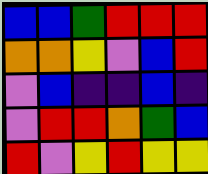[["blue", "blue", "green", "red", "red", "red"], ["orange", "orange", "yellow", "violet", "blue", "red"], ["violet", "blue", "indigo", "indigo", "blue", "indigo"], ["violet", "red", "red", "orange", "green", "blue"], ["red", "violet", "yellow", "red", "yellow", "yellow"]]